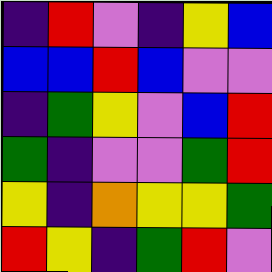[["indigo", "red", "violet", "indigo", "yellow", "blue"], ["blue", "blue", "red", "blue", "violet", "violet"], ["indigo", "green", "yellow", "violet", "blue", "red"], ["green", "indigo", "violet", "violet", "green", "red"], ["yellow", "indigo", "orange", "yellow", "yellow", "green"], ["red", "yellow", "indigo", "green", "red", "violet"]]